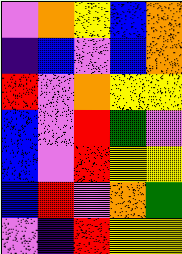[["violet", "orange", "yellow", "blue", "orange"], ["indigo", "blue", "violet", "blue", "orange"], ["red", "violet", "orange", "yellow", "yellow"], ["blue", "violet", "red", "green", "violet"], ["blue", "violet", "red", "yellow", "yellow"], ["blue", "red", "violet", "orange", "green"], ["violet", "indigo", "red", "yellow", "yellow"]]